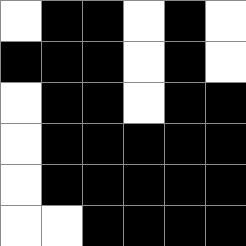[["white", "black", "black", "white", "black", "white"], ["black", "black", "black", "white", "black", "white"], ["white", "black", "black", "white", "black", "black"], ["white", "black", "black", "black", "black", "black"], ["white", "black", "black", "black", "black", "black"], ["white", "white", "black", "black", "black", "black"]]